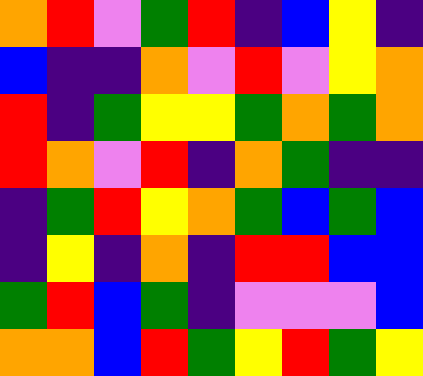[["orange", "red", "violet", "green", "red", "indigo", "blue", "yellow", "indigo"], ["blue", "indigo", "indigo", "orange", "violet", "red", "violet", "yellow", "orange"], ["red", "indigo", "green", "yellow", "yellow", "green", "orange", "green", "orange"], ["red", "orange", "violet", "red", "indigo", "orange", "green", "indigo", "indigo"], ["indigo", "green", "red", "yellow", "orange", "green", "blue", "green", "blue"], ["indigo", "yellow", "indigo", "orange", "indigo", "red", "red", "blue", "blue"], ["green", "red", "blue", "green", "indigo", "violet", "violet", "violet", "blue"], ["orange", "orange", "blue", "red", "green", "yellow", "red", "green", "yellow"]]